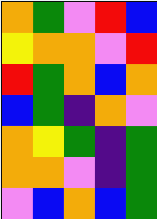[["orange", "green", "violet", "red", "blue"], ["yellow", "orange", "orange", "violet", "red"], ["red", "green", "orange", "blue", "orange"], ["blue", "green", "indigo", "orange", "violet"], ["orange", "yellow", "green", "indigo", "green"], ["orange", "orange", "violet", "indigo", "green"], ["violet", "blue", "orange", "blue", "green"]]